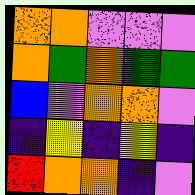[["orange", "orange", "violet", "violet", "violet"], ["orange", "green", "orange", "green", "green"], ["blue", "violet", "orange", "orange", "violet"], ["indigo", "yellow", "indigo", "yellow", "indigo"], ["red", "orange", "orange", "indigo", "violet"]]